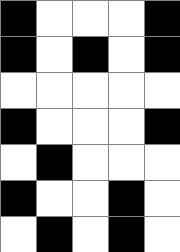[["black", "white", "white", "white", "black"], ["black", "white", "black", "white", "black"], ["white", "white", "white", "white", "white"], ["black", "white", "white", "white", "black"], ["white", "black", "white", "white", "white"], ["black", "white", "white", "black", "white"], ["white", "black", "white", "black", "white"]]